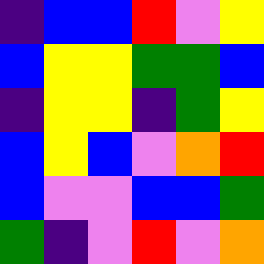[["indigo", "blue", "blue", "red", "violet", "yellow"], ["blue", "yellow", "yellow", "green", "green", "blue"], ["indigo", "yellow", "yellow", "indigo", "green", "yellow"], ["blue", "yellow", "blue", "violet", "orange", "red"], ["blue", "violet", "violet", "blue", "blue", "green"], ["green", "indigo", "violet", "red", "violet", "orange"]]